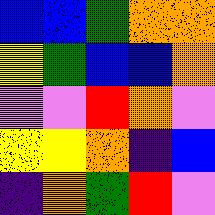[["blue", "blue", "green", "orange", "orange"], ["yellow", "green", "blue", "blue", "orange"], ["violet", "violet", "red", "orange", "violet"], ["yellow", "yellow", "orange", "indigo", "blue"], ["indigo", "orange", "green", "red", "violet"]]